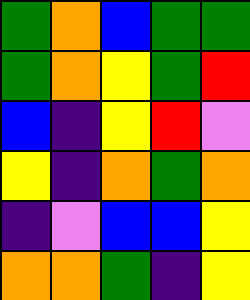[["green", "orange", "blue", "green", "green"], ["green", "orange", "yellow", "green", "red"], ["blue", "indigo", "yellow", "red", "violet"], ["yellow", "indigo", "orange", "green", "orange"], ["indigo", "violet", "blue", "blue", "yellow"], ["orange", "orange", "green", "indigo", "yellow"]]